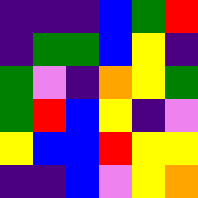[["indigo", "indigo", "indigo", "blue", "green", "red"], ["indigo", "green", "green", "blue", "yellow", "indigo"], ["green", "violet", "indigo", "orange", "yellow", "green"], ["green", "red", "blue", "yellow", "indigo", "violet"], ["yellow", "blue", "blue", "red", "yellow", "yellow"], ["indigo", "indigo", "blue", "violet", "yellow", "orange"]]